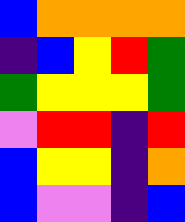[["blue", "orange", "orange", "orange", "orange"], ["indigo", "blue", "yellow", "red", "green"], ["green", "yellow", "yellow", "yellow", "green"], ["violet", "red", "red", "indigo", "red"], ["blue", "yellow", "yellow", "indigo", "orange"], ["blue", "violet", "violet", "indigo", "blue"]]